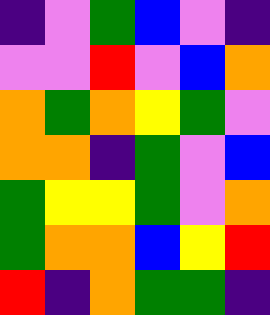[["indigo", "violet", "green", "blue", "violet", "indigo"], ["violet", "violet", "red", "violet", "blue", "orange"], ["orange", "green", "orange", "yellow", "green", "violet"], ["orange", "orange", "indigo", "green", "violet", "blue"], ["green", "yellow", "yellow", "green", "violet", "orange"], ["green", "orange", "orange", "blue", "yellow", "red"], ["red", "indigo", "orange", "green", "green", "indigo"]]